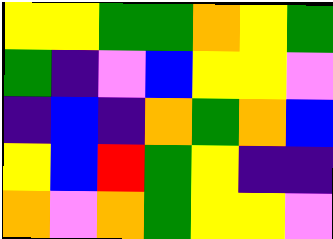[["yellow", "yellow", "green", "green", "orange", "yellow", "green"], ["green", "indigo", "violet", "blue", "yellow", "yellow", "violet"], ["indigo", "blue", "indigo", "orange", "green", "orange", "blue"], ["yellow", "blue", "red", "green", "yellow", "indigo", "indigo"], ["orange", "violet", "orange", "green", "yellow", "yellow", "violet"]]